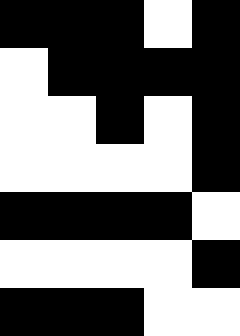[["black", "black", "black", "white", "black"], ["white", "black", "black", "black", "black"], ["white", "white", "black", "white", "black"], ["white", "white", "white", "white", "black"], ["black", "black", "black", "black", "white"], ["white", "white", "white", "white", "black"], ["black", "black", "black", "white", "white"]]